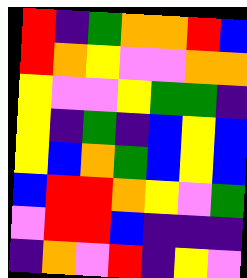[["red", "indigo", "green", "orange", "orange", "red", "blue"], ["red", "orange", "yellow", "violet", "violet", "orange", "orange"], ["yellow", "violet", "violet", "yellow", "green", "green", "indigo"], ["yellow", "indigo", "green", "indigo", "blue", "yellow", "blue"], ["yellow", "blue", "orange", "green", "blue", "yellow", "blue"], ["blue", "red", "red", "orange", "yellow", "violet", "green"], ["violet", "red", "red", "blue", "indigo", "indigo", "indigo"], ["indigo", "orange", "violet", "red", "indigo", "yellow", "violet"]]